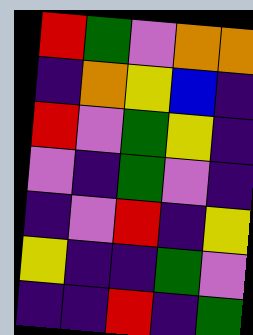[["red", "green", "violet", "orange", "orange"], ["indigo", "orange", "yellow", "blue", "indigo"], ["red", "violet", "green", "yellow", "indigo"], ["violet", "indigo", "green", "violet", "indigo"], ["indigo", "violet", "red", "indigo", "yellow"], ["yellow", "indigo", "indigo", "green", "violet"], ["indigo", "indigo", "red", "indigo", "green"]]